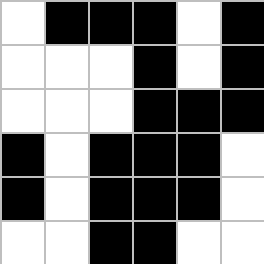[["white", "black", "black", "black", "white", "black"], ["white", "white", "white", "black", "white", "black"], ["white", "white", "white", "black", "black", "black"], ["black", "white", "black", "black", "black", "white"], ["black", "white", "black", "black", "black", "white"], ["white", "white", "black", "black", "white", "white"]]